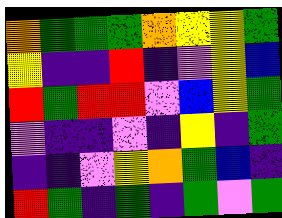[["orange", "green", "green", "green", "orange", "yellow", "yellow", "green"], ["yellow", "indigo", "indigo", "red", "indigo", "violet", "yellow", "blue"], ["red", "green", "red", "red", "violet", "blue", "yellow", "green"], ["violet", "indigo", "indigo", "violet", "indigo", "yellow", "indigo", "green"], ["indigo", "indigo", "violet", "yellow", "orange", "green", "blue", "indigo"], ["red", "green", "indigo", "green", "indigo", "green", "violet", "green"]]